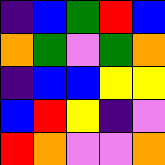[["indigo", "blue", "green", "red", "blue"], ["orange", "green", "violet", "green", "orange"], ["indigo", "blue", "blue", "yellow", "yellow"], ["blue", "red", "yellow", "indigo", "violet"], ["red", "orange", "violet", "violet", "orange"]]